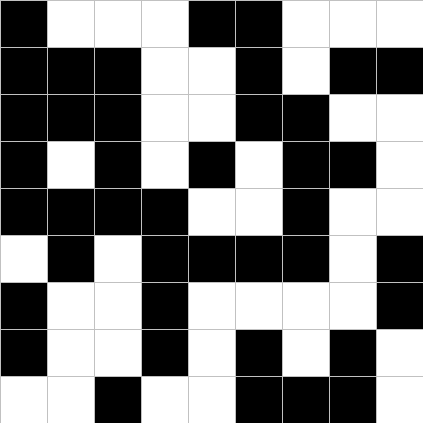[["black", "white", "white", "white", "black", "black", "white", "white", "white"], ["black", "black", "black", "white", "white", "black", "white", "black", "black"], ["black", "black", "black", "white", "white", "black", "black", "white", "white"], ["black", "white", "black", "white", "black", "white", "black", "black", "white"], ["black", "black", "black", "black", "white", "white", "black", "white", "white"], ["white", "black", "white", "black", "black", "black", "black", "white", "black"], ["black", "white", "white", "black", "white", "white", "white", "white", "black"], ["black", "white", "white", "black", "white", "black", "white", "black", "white"], ["white", "white", "black", "white", "white", "black", "black", "black", "white"]]